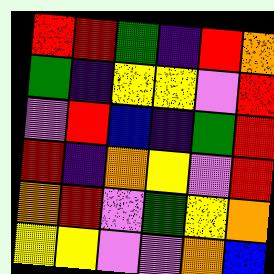[["red", "red", "green", "indigo", "red", "orange"], ["green", "indigo", "yellow", "yellow", "violet", "red"], ["violet", "red", "blue", "indigo", "green", "red"], ["red", "indigo", "orange", "yellow", "violet", "red"], ["orange", "red", "violet", "green", "yellow", "orange"], ["yellow", "yellow", "violet", "violet", "orange", "blue"]]